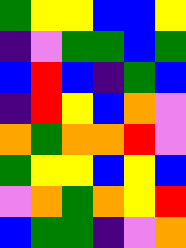[["green", "yellow", "yellow", "blue", "blue", "yellow"], ["indigo", "violet", "green", "green", "blue", "green"], ["blue", "red", "blue", "indigo", "green", "blue"], ["indigo", "red", "yellow", "blue", "orange", "violet"], ["orange", "green", "orange", "orange", "red", "violet"], ["green", "yellow", "yellow", "blue", "yellow", "blue"], ["violet", "orange", "green", "orange", "yellow", "red"], ["blue", "green", "green", "indigo", "violet", "orange"]]